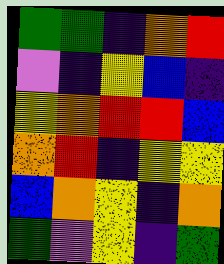[["green", "green", "indigo", "orange", "red"], ["violet", "indigo", "yellow", "blue", "indigo"], ["yellow", "orange", "red", "red", "blue"], ["orange", "red", "indigo", "yellow", "yellow"], ["blue", "orange", "yellow", "indigo", "orange"], ["green", "violet", "yellow", "indigo", "green"]]